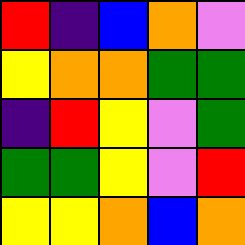[["red", "indigo", "blue", "orange", "violet"], ["yellow", "orange", "orange", "green", "green"], ["indigo", "red", "yellow", "violet", "green"], ["green", "green", "yellow", "violet", "red"], ["yellow", "yellow", "orange", "blue", "orange"]]